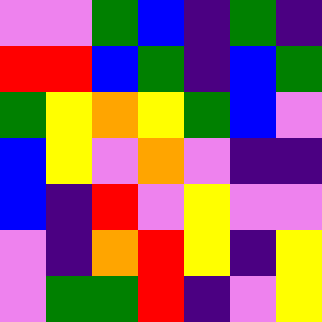[["violet", "violet", "green", "blue", "indigo", "green", "indigo"], ["red", "red", "blue", "green", "indigo", "blue", "green"], ["green", "yellow", "orange", "yellow", "green", "blue", "violet"], ["blue", "yellow", "violet", "orange", "violet", "indigo", "indigo"], ["blue", "indigo", "red", "violet", "yellow", "violet", "violet"], ["violet", "indigo", "orange", "red", "yellow", "indigo", "yellow"], ["violet", "green", "green", "red", "indigo", "violet", "yellow"]]